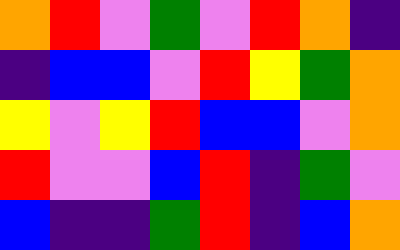[["orange", "red", "violet", "green", "violet", "red", "orange", "indigo"], ["indigo", "blue", "blue", "violet", "red", "yellow", "green", "orange"], ["yellow", "violet", "yellow", "red", "blue", "blue", "violet", "orange"], ["red", "violet", "violet", "blue", "red", "indigo", "green", "violet"], ["blue", "indigo", "indigo", "green", "red", "indigo", "blue", "orange"]]